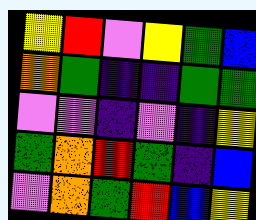[["yellow", "red", "violet", "yellow", "green", "blue"], ["orange", "green", "indigo", "indigo", "green", "green"], ["violet", "violet", "indigo", "violet", "indigo", "yellow"], ["green", "orange", "red", "green", "indigo", "blue"], ["violet", "orange", "green", "red", "blue", "yellow"]]